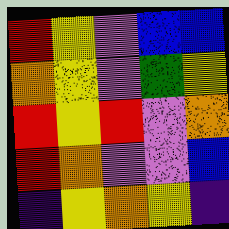[["red", "yellow", "violet", "blue", "blue"], ["orange", "yellow", "violet", "green", "yellow"], ["red", "yellow", "red", "violet", "orange"], ["red", "orange", "violet", "violet", "blue"], ["indigo", "yellow", "orange", "yellow", "indigo"]]